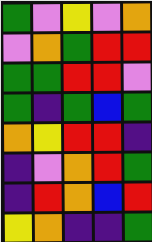[["green", "violet", "yellow", "violet", "orange"], ["violet", "orange", "green", "red", "red"], ["green", "green", "red", "red", "violet"], ["green", "indigo", "green", "blue", "green"], ["orange", "yellow", "red", "red", "indigo"], ["indigo", "violet", "orange", "red", "green"], ["indigo", "red", "orange", "blue", "red"], ["yellow", "orange", "indigo", "indigo", "green"]]